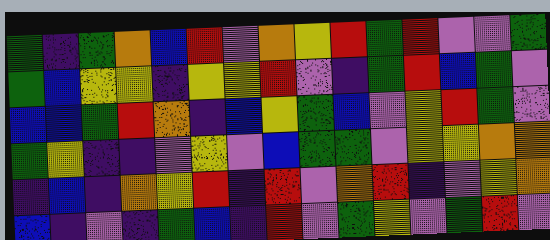[["green", "indigo", "green", "orange", "blue", "red", "violet", "orange", "yellow", "red", "green", "red", "violet", "violet", "green"], ["green", "blue", "yellow", "yellow", "indigo", "yellow", "yellow", "red", "violet", "indigo", "green", "red", "blue", "green", "violet"], ["blue", "blue", "green", "red", "orange", "indigo", "blue", "yellow", "green", "blue", "violet", "yellow", "red", "green", "violet"], ["green", "yellow", "indigo", "indigo", "violet", "yellow", "violet", "blue", "green", "green", "violet", "yellow", "yellow", "orange", "orange"], ["indigo", "blue", "indigo", "orange", "yellow", "red", "indigo", "red", "violet", "orange", "red", "indigo", "violet", "yellow", "orange"], ["blue", "indigo", "violet", "indigo", "green", "blue", "indigo", "red", "violet", "green", "yellow", "violet", "green", "red", "violet"]]